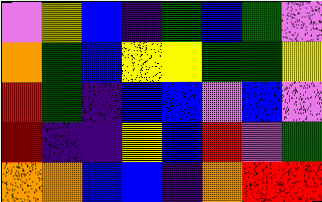[["violet", "yellow", "blue", "indigo", "green", "blue", "green", "violet"], ["orange", "green", "blue", "yellow", "yellow", "green", "green", "yellow"], ["red", "green", "indigo", "blue", "blue", "violet", "blue", "violet"], ["red", "indigo", "indigo", "yellow", "blue", "red", "violet", "green"], ["orange", "orange", "blue", "blue", "indigo", "orange", "red", "red"]]